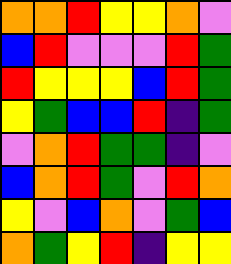[["orange", "orange", "red", "yellow", "yellow", "orange", "violet"], ["blue", "red", "violet", "violet", "violet", "red", "green"], ["red", "yellow", "yellow", "yellow", "blue", "red", "green"], ["yellow", "green", "blue", "blue", "red", "indigo", "green"], ["violet", "orange", "red", "green", "green", "indigo", "violet"], ["blue", "orange", "red", "green", "violet", "red", "orange"], ["yellow", "violet", "blue", "orange", "violet", "green", "blue"], ["orange", "green", "yellow", "red", "indigo", "yellow", "yellow"]]